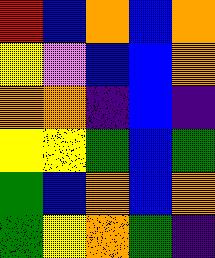[["red", "blue", "orange", "blue", "orange"], ["yellow", "violet", "blue", "blue", "orange"], ["orange", "orange", "indigo", "blue", "indigo"], ["yellow", "yellow", "green", "blue", "green"], ["green", "blue", "orange", "blue", "orange"], ["green", "yellow", "orange", "green", "indigo"]]